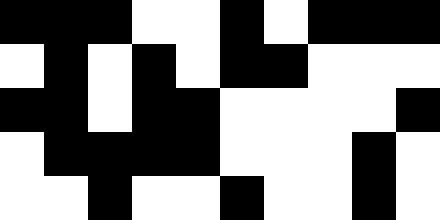[["black", "black", "black", "white", "white", "black", "white", "black", "black", "black"], ["white", "black", "white", "black", "white", "black", "black", "white", "white", "white"], ["black", "black", "white", "black", "black", "white", "white", "white", "white", "black"], ["white", "black", "black", "black", "black", "white", "white", "white", "black", "white"], ["white", "white", "black", "white", "white", "black", "white", "white", "black", "white"]]